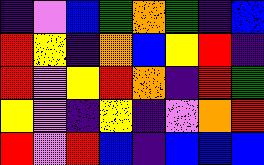[["indigo", "violet", "blue", "green", "orange", "green", "indigo", "blue"], ["red", "yellow", "indigo", "orange", "blue", "yellow", "red", "indigo"], ["red", "violet", "yellow", "red", "orange", "indigo", "red", "green"], ["yellow", "violet", "indigo", "yellow", "indigo", "violet", "orange", "red"], ["red", "violet", "red", "blue", "indigo", "blue", "blue", "blue"]]